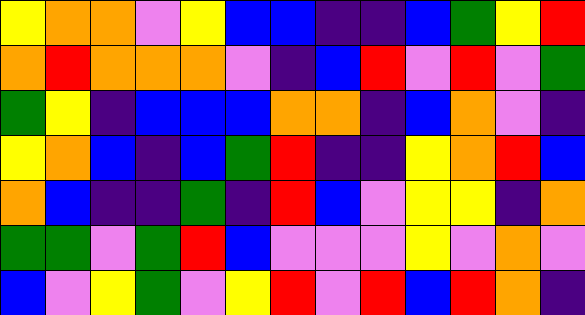[["yellow", "orange", "orange", "violet", "yellow", "blue", "blue", "indigo", "indigo", "blue", "green", "yellow", "red"], ["orange", "red", "orange", "orange", "orange", "violet", "indigo", "blue", "red", "violet", "red", "violet", "green"], ["green", "yellow", "indigo", "blue", "blue", "blue", "orange", "orange", "indigo", "blue", "orange", "violet", "indigo"], ["yellow", "orange", "blue", "indigo", "blue", "green", "red", "indigo", "indigo", "yellow", "orange", "red", "blue"], ["orange", "blue", "indigo", "indigo", "green", "indigo", "red", "blue", "violet", "yellow", "yellow", "indigo", "orange"], ["green", "green", "violet", "green", "red", "blue", "violet", "violet", "violet", "yellow", "violet", "orange", "violet"], ["blue", "violet", "yellow", "green", "violet", "yellow", "red", "violet", "red", "blue", "red", "orange", "indigo"]]